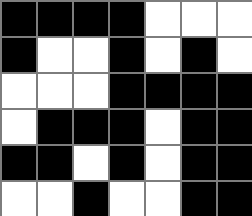[["black", "black", "black", "black", "white", "white", "white"], ["black", "white", "white", "black", "white", "black", "white"], ["white", "white", "white", "black", "black", "black", "black"], ["white", "black", "black", "black", "white", "black", "black"], ["black", "black", "white", "black", "white", "black", "black"], ["white", "white", "black", "white", "white", "black", "black"]]